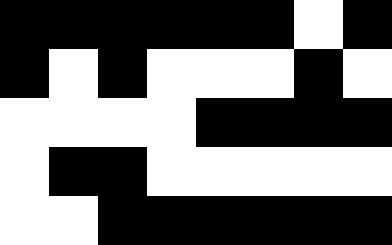[["black", "black", "black", "black", "black", "black", "white", "black"], ["black", "white", "black", "white", "white", "white", "black", "white"], ["white", "white", "white", "white", "black", "black", "black", "black"], ["white", "black", "black", "white", "white", "white", "white", "white"], ["white", "white", "black", "black", "black", "black", "black", "black"]]